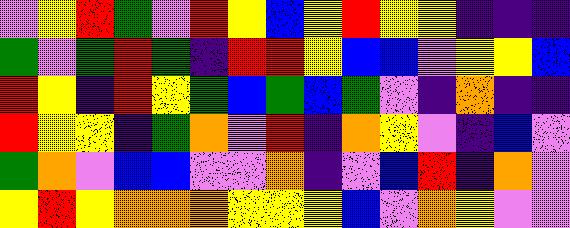[["violet", "yellow", "red", "green", "violet", "red", "yellow", "blue", "yellow", "red", "yellow", "yellow", "indigo", "indigo", "indigo"], ["green", "violet", "green", "red", "green", "indigo", "red", "red", "yellow", "blue", "blue", "violet", "yellow", "yellow", "blue"], ["red", "yellow", "indigo", "red", "yellow", "green", "blue", "green", "blue", "green", "violet", "indigo", "orange", "indigo", "indigo"], ["red", "yellow", "yellow", "indigo", "green", "orange", "violet", "red", "indigo", "orange", "yellow", "violet", "indigo", "blue", "violet"], ["green", "orange", "violet", "blue", "blue", "violet", "violet", "orange", "indigo", "violet", "blue", "red", "indigo", "orange", "violet"], ["yellow", "red", "yellow", "orange", "orange", "orange", "yellow", "yellow", "yellow", "blue", "violet", "orange", "yellow", "violet", "violet"]]